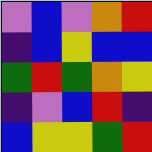[["violet", "blue", "violet", "orange", "red"], ["indigo", "blue", "yellow", "blue", "blue"], ["green", "red", "green", "orange", "yellow"], ["indigo", "violet", "blue", "red", "indigo"], ["blue", "yellow", "yellow", "green", "red"]]